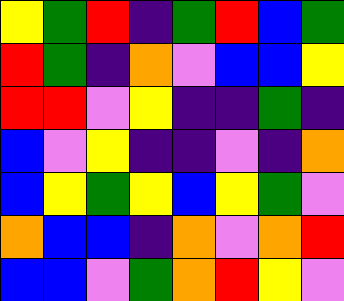[["yellow", "green", "red", "indigo", "green", "red", "blue", "green"], ["red", "green", "indigo", "orange", "violet", "blue", "blue", "yellow"], ["red", "red", "violet", "yellow", "indigo", "indigo", "green", "indigo"], ["blue", "violet", "yellow", "indigo", "indigo", "violet", "indigo", "orange"], ["blue", "yellow", "green", "yellow", "blue", "yellow", "green", "violet"], ["orange", "blue", "blue", "indigo", "orange", "violet", "orange", "red"], ["blue", "blue", "violet", "green", "orange", "red", "yellow", "violet"]]